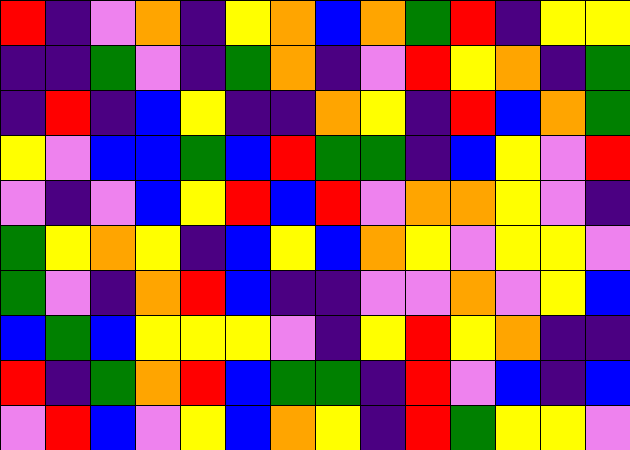[["red", "indigo", "violet", "orange", "indigo", "yellow", "orange", "blue", "orange", "green", "red", "indigo", "yellow", "yellow"], ["indigo", "indigo", "green", "violet", "indigo", "green", "orange", "indigo", "violet", "red", "yellow", "orange", "indigo", "green"], ["indigo", "red", "indigo", "blue", "yellow", "indigo", "indigo", "orange", "yellow", "indigo", "red", "blue", "orange", "green"], ["yellow", "violet", "blue", "blue", "green", "blue", "red", "green", "green", "indigo", "blue", "yellow", "violet", "red"], ["violet", "indigo", "violet", "blue", "yellow", "red", "blue", "red", "violet", "orange", "orange", "yellow", "violet", "indigo"], ["green", "yellow", "orange", "yellow", "indigo", "blue", "yellow", "blue", "orange", "yellow", "violet", "yellow", "yellow", "violet"], ["green", "violet", "indigo", "orange", "red", "blue", "indigo", "indigo", "violet", "violet", "orange", "violet", "yellow", "blue"], ["blue", "green", "blue", "yellow", "yellow", "yellow", "violet", "indigo", "yellow", "red", "yellow", "orange", "indigo", "indigo"], ["red", "indigo", "green", "orange", "red", "blue", "green", "green", "indigo", "red", "violet", "blue", "indigo", "blue"], ["violet", "red", "blue", "violet", "yellow", "blue", "orange", "yellow", "indigo", "red", "green", "yellow", "yellow", "violet"]]